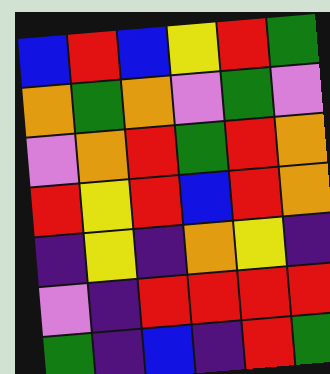[["blue", "red", "blue", "yellow", "red", "green"], ["orange", "green", "orange", "violet", "green", "violet"], ["violet", "orange", "red", "green", "red", "orange"], ["red", "yellow", "red", "blue", "red", "orange"], ["indigo", "yellow", "indigo", "orange", "yellow", "indigo"], ["violet", "indigo", "red", "red", "red", "red"], ["green", "indigo", "blue", "indigo", "red", "green"]]